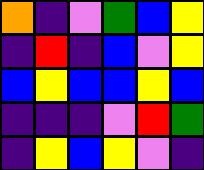[["orange", "indigo", "violet", "green", "blue", "yellow"], ["indigo", "red", "indigo", "blue", "violet", "yellow"], ["blue", "yellow", "blue", "blue", "yellow", "blue"], ["indigo", "indigo", "indigo", "violet", "red", "green"], ["indigo", "yellow", "blue", "yellow", "violet", "indigo"]]